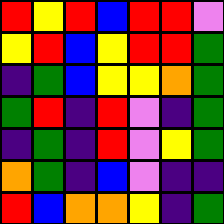[["red", "yellow", "red", "blue", "red", "red", "violet"], ["yellow", "red", "blue", "yellow", "red", "red", "green"], ["indigo", "green", "blue", "yellow", "yellow", "orange", "green"], ["green", "red", "indigo", "red", "violet", "indigo", "green"], ["indigo", "green", "indigo", "red", "violet", "yellow", "green"], ["orange", "green", "indigo", "blue", "violet", "indigo", "indigo"], ["red", "blue", "orange", "orange", "yellow", "indigo", "green"]]